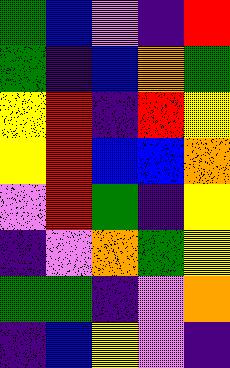[["green", "blue", "violet", "indigo", "red"], ["green", "indigo", "blue", "orange", "green"], ["yellow", "red", "indigo", "red", "yellow"], ["yellow", "red", "blue", "blue", "orange"], ["violet", "red", "green", "indigo", "yellow"], ["indigo", "violet", "orange", "green", "yellow"], ["green", "green", "indigo", "violet", "orange"], ["indigo", "blue", "yellow", "violet", "indigo"]]